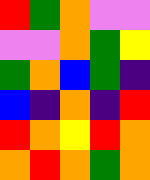[["red", "green", "orange", "violet", "violet"], ["violet", "violet", "orange", "green", "yellow"], ["green", "orange", "blue", "green", "indigo"], ["blue", "indigo", "orange", "indigo", "red"], ["red", "orange", "yellow", "red", "orange"], ["orange", "red", "orange", "green", "orange"]]